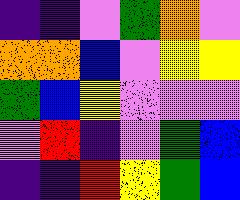[["indigo", "indigo", "violet", "green", "orange", "violet"], ["orange", "orange", "blue", "violet", "yellow", "yellow"], ["green", "blue", "yellow", "violet", "violet", "violet"], ["violet", "red", "indigo", "violet", "green", "blue"], ["indigo", "indigo", "red", "yellow", "green", "blue"]]